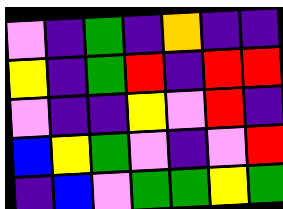[["violet", "indigo", "green", "indigo", "orange", "indigo", "indigo"], ["yellow", "indigo", "green", "red", "indigo", "red", "red"], ["violet", "indigo", "indigo", "yellow", "violet", "red", "indigo"], ["blue", "yellow", "green", "violet", "indigo", "violet", "red"], ["indigo", "blue", "violet", "green", "green", "yellow", "green"]]